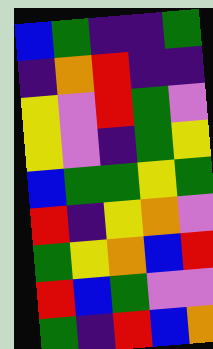[["blue", "green", "indigo", "indigo", "green"], ["indigo", "orange", "red", "indigo", "indigo"], ["yellow", "violet", "red", "green", "violet"], ["yellow", "violet", "indigo", "green", "yellow"], ["blue", "green", "green", "yellow", "green"], ["red", "indigo", "yellow", "orange", "violet"], ["green", "yellow", "orange", "blue", "red"], ["red", "blue", "green", "violet", "violet"], ["green", "indigo", "red", "blue", "orange"]]